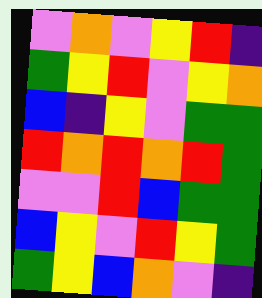[["violet", "orange", "violet", "yellow", "red", "indigo"], ["green", "yellow", "red", "violet", "yellow", "orange"], ["blue", "indigo", "yellow", "violet", "green", "green"], ["red", "orange", "red", "orange", "red", "green"], ["violet", "violet", "red", "blue", "green", "green"], ["blue", "yellow", "violet", "red", "yellow", "green"], ["green", "yellow", "blue", "orange", "violet", "indigo"]]